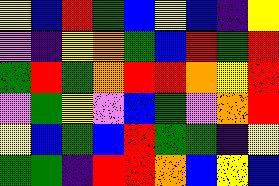[["yellow", "blue", "red", "green", "blue", "yellow", "blue", "indigo", "yellow"], ["violet", "indigo", "yellow", "orange", "green", "blue", "red", "green", "red"], ["green", "red", "green", "orange", "red", "red", "orange", "yellow", "red"], ["violet", "green", "yellow", "violet", "blue", "green", "violet", "orange", "red"], ["yellow", "blue", "green", "blue", "red", "green", "green", "indigo", "yellow"], ["green", "green", "indigo", "red", "red", "orange", "blue", "yellow", "blue"]]